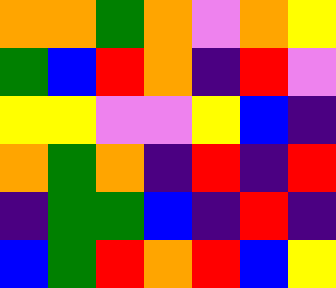[["orange", "orange", "green", "orange", "violet", "orange", "yellow"], ["green", "blue", "red", "orange", "indigo", "red", "violet"], ["yellow", "yellow", "violet", "violet", "yellow", "blue", "indigo"], ["orange", "green", "orange", "indigo", "red", "indigo", "red"], ["indigo", "green", "green", "blue", "indigo", "red", "indigo"], ["blue", "green", "red", "orange", "red", "blue", "yellow"]]